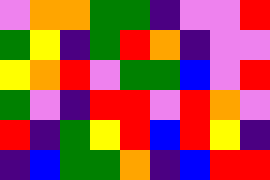[["violet", "orange", "orange", "green", "green", "indigo", "violet", "violet", "red"], ["green", "yellow", "indigo", "green", "red", "orange", "indigo", "violet", "violet"], ["yellow", "orange", "red", "violet", "green", "green", "blue", "violet", "red"], ["green", "violet", "indigo", "red", "red", "violet", "red", "orange", "violet"], ["red", "indigo", "green", "yellow", "red", "blue", "red", "yellow", "indigo"], ["indigo", "blue", "green", "green", "orange", "indigo", "blue", "red", "red"]]